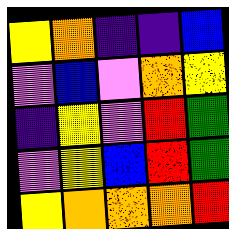[["yellow", "orange", "indigo", "indigo", "blue"], ["violet", "blue", "violet", "orange", "yellow"], ["indigo", "yellow", "violet", "red", "green"], ["violet", "yellow", "blue", "red", "green"], ["yellow", "orange", "orange", "orange", "red"]]